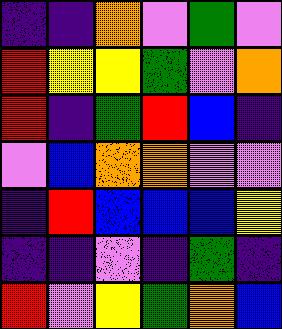[["indigo", "indigo", "orange", "violet", "green", "violet"], ["red", "yellow", "yellow", "green", "violet", "orange"], ["red", "indigo", "green", "red", "blue", "indigo"], ["violet", "blue", "orange", "orange", "violet", "violet"], ["indigo", "red", "blue", "blue", "blue", "yellow"], ["indigo", "indigo", "violet", "indigo", "green", "indigo"], ["red", "violet", "yellow", "green", "orange", "blue"]]